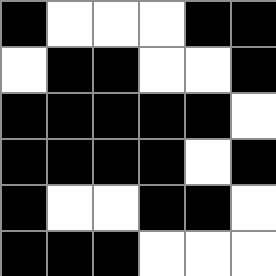[["black", "white", "white", "white", "black", "black"], ["white", "black", "black", "white", "white", "black"], ["black", "black", "black", "black", "black", "white"], ["black", "black", "black", "black", "white", "black"], ["black", "white", "white", "black", "black", "white"], ["black", "black", "black", "white", "white", "white"]]